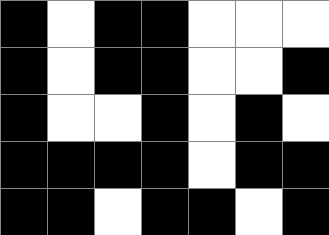[["black", "white", "black", "black", "white", "white", "white"], ["black", "white", "black", "black", "white", "white", "black"], ["black", "white", "white", "black", "white", "black", "white"], ["black", "black", "black", "black", "white", "black", "black"], ["black", "black", "white", "black", "black", "white", "black"]]